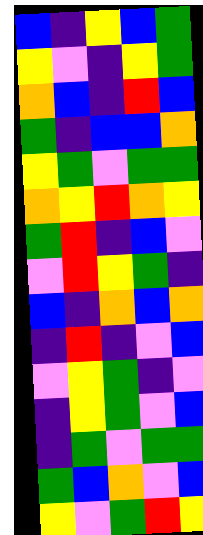[["blue", "indigo", "yellow", "blue", "green"], ["yellow", "violet", "indigo", "yellow", "green"], ["orange", "blue", "indigo", "red", "blue"], ["green", "indigo", "blue", "blue", "orange"], ["yellow", "green", "violet", "green", "green"], ["orange", "yellow", "red", "orange", "yellow"], ["green", "red", "indigo", "blue", "violet"], ["violet", "red", "yellow", "green", "indigo"], ["blue", "indigo", "orange", "blue", "orange"], ["indigo", "red", "indigo", "violet", "blue"], ["violet", "yellow", "green", "indigo", "violet"], ["indigo", "yellow", "green", "violet", "blue"], ["indigo", "green", "violet", "green", "green"], ["green", "blue", "orange", "violet", "blue"], ["yellow", "violet", "green", "red", "yellow"]]